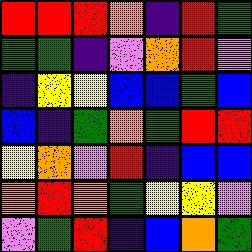[["red", "red", "red", "orange", "indigo", "red", "green"], ["green", "green", "indigo", "violet", "orange", "red", "violet"], ["indigo", "yellow", "yellow", "blue", "blue", "green", "blue"], ["blue", "indigo", "green", "orange", "green", "red", "red"], ["yellow", "orange", "violet", "red", "indigo", "blue", "blue"], ["orange", "red", "orange", "green", "yellow", "yellow", "violet"], ["violet", "green", "red", "indigo", "blue", "orange", "green"]]